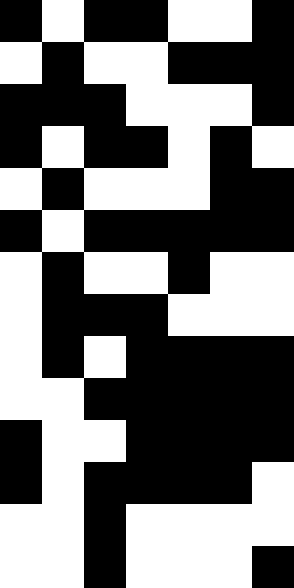[["black", "white", "black", "black", "white", "white", "black"], ["white", "black", "white", "white", "black", "black", "black"], ["black", "black", "black", "white", "white", "white", "black"], ["black", "white", "black", "black", "white", "black", "white"], ["white", "black", "white", "white", "white", "black", "black"], ["black", "white", "black", "black", "black", "black", "black"], ["white", "black", "white", "white", "black", "white", "white"], ["white", "black", "black", "black", "white", "white", "white"], ["white", "black", "white", "black", "black", "black", "black"], ["white", "white", "black", "black", "black", "black", "black"], ["black", "white", "white", "black", "black", "black", "black"], ["black", "white", "black", "black", "black", "black", "white"], ["white", "white", "black", "white", "white", "white", "white"], ["white", "white", "black", "white", "white", "white", "black"]]